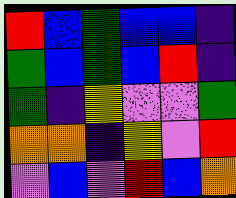[["red", "blue", "green", "blue", "blue", "indigo"], ["green", "blue", "green", "blue", "red", "indigo"], ["green", "indigo", "yellow", "violet", "violet", "green"], ["orange", "orange", "indigo", "yellow", "violet", "red"], ["violet", "blue", "violet", "red", "blue", "orange"]]